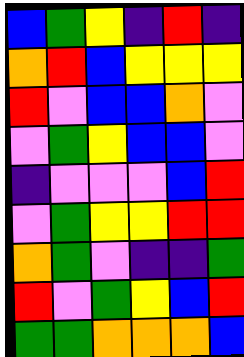[["blue", "green", "yellow", "indigo", "red", "indigo"], ["orange", "red", "blue", "yellow", "yellow", "yellow"], ["red", "violet", "blue", "blue", "orange", "violet"], ["violet", "green", "yellow", "blue", "blue", "violet"], ["indigo", "violet", "violet", "violet", "blue", "red"], ["violet", "green", "yellow", "yellow", "red", "red"], ["orange", "green", "violet", "indigo", "indigo", "green"], ["red", "violet", "green", "yellow", "blue", "red"], ["green", "green", "orange", "orange", "orange", "blue"]]